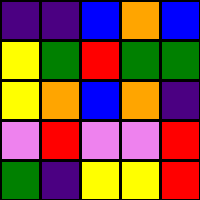[["indigo", "indigo", "blue", "orange", "blue"], ["yellow", "green", "red", "green", "green"], ["yellow", "orange", "blue", "orange", "indigo"], ["violet", "red", "violet", "violet", "red"], ["green", "indigo", "yellow", "yellow", "red"]]